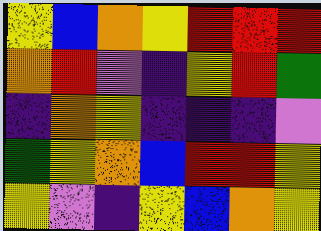[["yellow", "blue", "orange", "yellow", "red", "red", "red"], ["orange", "red", "violet", "indigo", "yellow", "red", "green"], ["indigo", "orange", "yellow", "indigo", "indigo", "indigo", "violet"], ["green", "yellow", "orange", "blue", "red", "red", "yellow"], ["yellow", "violet", "indigo", "yellow", "blue", "orange", "yellow"]]